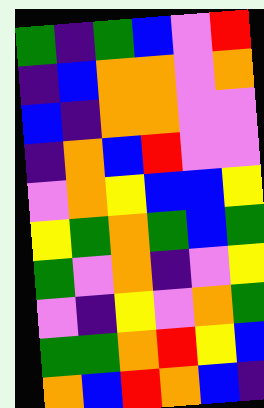[["green", "indigo", "green", "blue", "violet", "red"], ["indigo", "blue", "orange", "orange", "violet", "orange"], ["blue", "indigo", "orange", "orange", "violet", "violet"], ["indigo", "orange", "blue", "red", "violet", "violet"], ["violet", "orange", "yellow", "blue", "blue", "yellow"], ["yellow", "green", "orange", "green", "blue", "green"], ["green", "violet", "orange", "indigo", "violet", "yellow"], ["violet", "indigo", "yellow", "violet", "orange", "green"], ["green", "green", "orange", "red", "yellow", "blue"], ["orange", "blue", "red", "orange", "blue", "indigo"]]